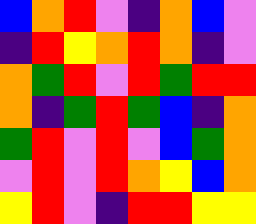[["blue", "orange", "red", "violet", "indigo", "orange", "blue", "violet"], ["indigo", "red", "yellow", "orange", "red", "orange", "indigo", "violet"], ["orange", "green", "red", "violet", "red", "green", "red", "red"], ["orange", "indigo", "green", "red", "green", "blue", "indigo", "orange"], ["green", "red", "violet", "red", "violet", "blue", "green", "orange"], ["violet", "red", "violet", "red", "orange", "yellow", "blue", "orange"], ["yellow", "red", "violet", "indigo", "red", "red", "yellow", "yellow"]]